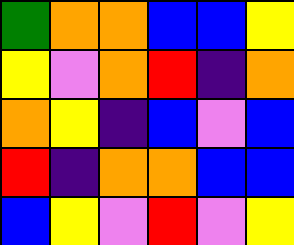[["green", "orange", "orange", "blue", "blue", "yellow"], ["yellow", "violet", "orange", "red", "indigo", "orange"], ["orange", "yellow", "indigo", "blue", "violet", "blue"], ["red", "indigo", "orange", "orange", "blue", "blue"], ["blue", "yellow", "violet", "red", "violet", "yellow"]]